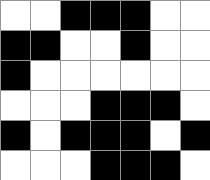[["white", "white", "black", "black", "black", "white", "white"], ["black", "black", "white", "white", "black", "white", "white"], ["black", "white", "white", "white", "white", "white", "white"], ["white", "white", "white", "black", "black", "black", "white"], ["black", "white", "black", "black", "black", "white", "black"], ["white", "white", "white", "black", "black", "black", "white"]]